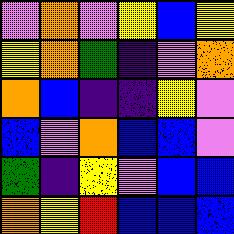[["violet", "orange", "violet", "yellow", "blue", "yellow"], ["yellow", "orange", "green", "indigo", "violet", "orange"], ["orange", "blue", "indigo", "indigo", "yellow", "violet"], ["blue", "violet", "orange", "blue", "blue", "violet"], ["green", "indigo", "yellow", "violet", "blue", "blue"], ["orange", "yellow", "red", "blue", "blue", "blue"]]